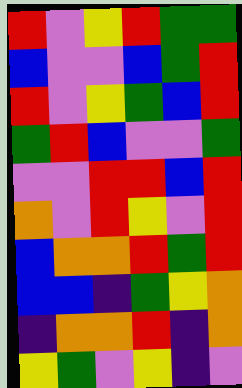[["red", "violet", "yellow", "red", "green", "green"], ["blue", "violet", "violet", "blue", "green", "red"], ["red", "violet", "yellow", "green", "blue", "red"], ["green", "red", "blue", "violet", "violet", "green"], ["violet", "violet", "red", "red", "blue", "red"], ["orange", "violet", "red", "yellow", "violet", "red"], ["blue", "orange", "orange", "red", "green", "red"], ["blue", "blue", "indigo", "green", "yellow", "orange"], ["indigo", "orange", "orange", "red", "indigo", "orange"], ["yellow", "green", "violet", "yellow", "indigo", "violet"]]